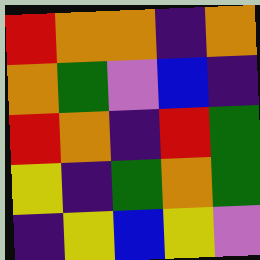[["red", "orange", "orange", "indigo", "orange"], ["orange", "green", "violet", "blue", "indigo"], ["red", "orange", "indigo", "red", "green"], ["yellow", "indigo", "green", "orange", "green"], ["indigo", "yellow", "blue", "yellow", "violet"]]